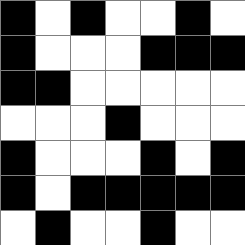[["black", "white", "black", "white", "white", "black", "white"], ["black", "white", "white", "white", "black", "black", "black"], ["black", "black", "white", "white", "white", "white", "white"], ["white", "white", "white", "black", "white", "white", "white"], ["black", "white", "white", "white", "black", "white", "black"], ["black", "white", "black", "black", "black", "black", "black"], ["white", "black", "white", "white", "black", "white", "white"]]